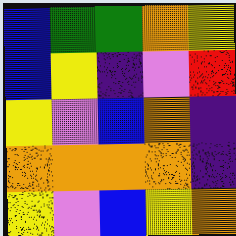[["blue", "green", "green", "orange", "yellow"], ["blue", "yellow", "indigo", "violet", "red"], ["yellow", "violet", "blue", "orange", "indigo"], ["orange", "orange", "orange", "orange", "indigo"], ["yellow", "violet", "blue", "yellow", "orange"]]